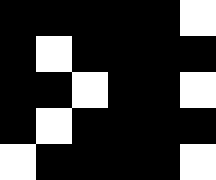[["black", "black", "black", "black", "black", "white"], ["black", "white", "black", "black", "black", "black"], ["black", "black", "white", "black", "black", "white"], ["black", "white", "black", "black", "black", "black"], ["white", "black", "black", "black", "black", "white"]]